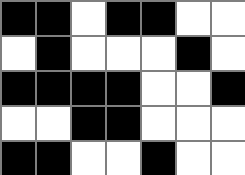[["black", "black", "white", "black", "black", "white", "white"], ["white", "black", "white", "white", "white", "black", "white"], ["black", "black", "black", "black", "white", "white", "black"], ["white", "white", "black", "black", "white", "white", "white"], ["black", "black", "white", "white", "black", "white", "white"]]